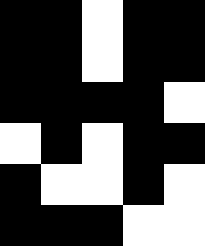[["black", "black", "white", "black", "black"], ["black", "black", "white", "black", "black"], ["black", "black", "black", "black", "white"], ["white", "black", "white", "black", "black"], ["black", "white", "white", "black", "white"], ["black", "black", "black", "white", "white"]]